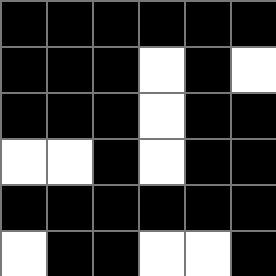[["black", "black", "black", "black", "black", "black"], ["black", "black", "black", "white", "black", "white"], ["black", "black", "black", "white", "black", "black"], ["white", "white", "black", "white", "black", "black"], ["black", "black", "black", "black", "black", "black"], ["white", "black", "black", "white", "white", "black"]]